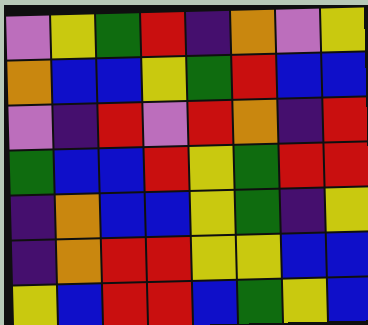[["violet", "yellow", "green", "red", "indigo", "orange", "violet", "yellow"], ["orange", "blue", "blue", "yellow", "green", "red", "blue", "blue"], ["violet", "indigo", "red", "violet", "red", "orange", "indigo", "red"], ["green", "blue", "blue", "red", "yellow", "green", "red", "red"], ["indigo", "orange", "blue", "blue", "yellow", "green", "indigo", "yellow"], ["indigo", "orange", "red", "red", "yellow", "yellow", "blue", "blue"], ["yellow", "blue", "red", "red", "blue", "green", "yellow", "blue"]]